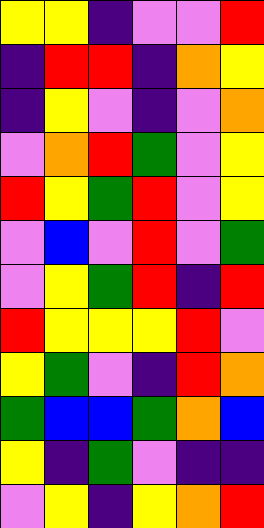[["yellow", "yellow", "indigo", "violet", "violet", "red"], ["indigo", "red", "red", "indigo", "orange", "yellow"], ["indigo", "yellow", "violet", "indigo", "violet", "orange"], ["violet", "orange", "red", "green", "violet", "yellow"], ["red", "yellow", "green", "red", "violet", "yellow"], ["violet", "blue", "violet", "red", "violet", "green"], ["violet", "yellow", "green", "red", "indigo", "red"], ["red", "yellow", "yellow", "yellow", "red", "violet"], ["yellow", "green", "violet", "indigo", "red", "orange"], ["green", "blue", "blue", "green", "orange", "blue"], ["yellow", "indigo", "green", "violet", "indigo", "indigo"], ["violet", "yellow", "indigo", "yellow", "orange", "red"]]